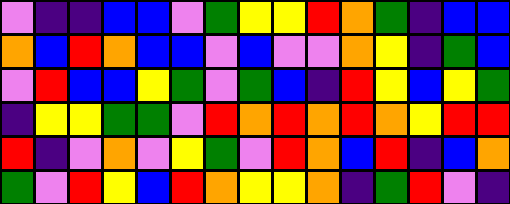[["violet", "indigo", "indigo", "blue", "blue", "violet", "green", "yellow", "yellow", "red", "orange", "green", "indigo", "blue", "blue"], ["orange", "blue", "red", "orange", "blue", "blue", "violet", "blue", "violet", "violet", "orange", "yellow", "indigo", "green", "blue"], ["violet", "red", "blue", "blue", "yellow", "green", "violet", "green", "blue", "indigo", "red", "yellow", "blue", "yellow", "green"], ["indigo", "yellow", "yellow", "green", "green", "violet", "red", "orange", "red", "orange", "red", "orange", "yellow", "red", "red"], ["red", "indigo", "violet", "orange", "violet", "yellow", "green", "violet", "red", "orange", "blue", "red", "indigo", "blue", "orange"], ["green", "violet", "red", "yellow", "blue", "red", "orange", "yellow", "yellow", "orange", "indigo", "green", "red", "violet", "indigo"]]